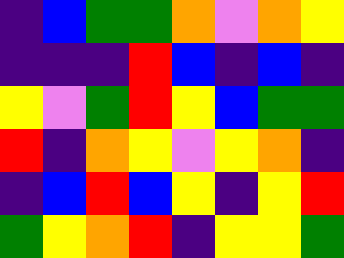[["indigo", "blue", "green", "green", "orange", "violet", "orange", "yellow"], ["indigo", "indigo", "indigo", "red", "blue", "indigo", "blue", "indigo"], ["yellow", "violet", "green", "red", "yellow", "blue", "green", "green"], ["red", "indigo", "orange", "yellow", "violet", "yellow", "orange", "indigo"], ["indigo", "blue", "red", "blue", "yellow", "indigo", "yellow", "red"], ["green", "yellow", "orange", "red", "indigo", "yellow", "yellow", "green"]]